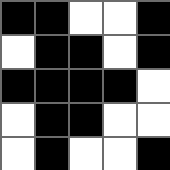[["black", "black", "white", "white", "black"], ["white", "black", "black", "white", "black"], ["black", "black", "black", "black", "white"], ["white", "black", "black", "white", "white"], ["white", "black", "white", "white", "black"]]